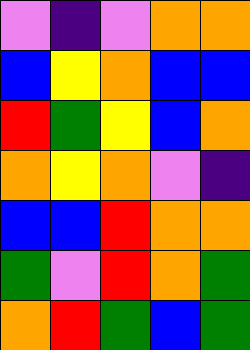[["violet", "indigo", "violet", "orange", "orange"], ["blue", "yellow", "orange", "blue", "blue"], ["red", "green", "yellow", "blue", "orange"], ["orange", "yellow", "orange", "violet", "indigo"], ["blue", "blue", "red", "orange", "orange"], ["green", "violet", "red", "orange", "green"], ["orange", "red", "green", "blue", "green"]]